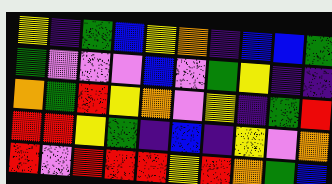[["yellow", "indigo", "green", "blue", "yellow", "orange", "indigo", "blue", "blue", "green"], ["green", "violet", "violet", "violet", "blue", "violet", "green", "yellow", "indigo", "indigo"], ["orange", "green", "red", "yellow", "orange", "violet", "yellow", "indigo", "green", "red"], ["red", "red", "yellow", "green", "indigo", "blue", "indigo", "yellow", "violet", "orange"], ["red", "violet", "red", "red", "red", "yellow", "red", "orange", "green", "blue"]]